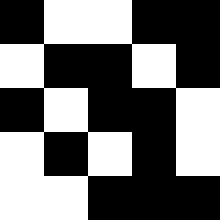[["black", "white", "white", "black", "black"], ["white", "black", "black", "white", "black"], ["black", "white", "black", "black", "white"], ["white", "black", "white", "black", "white"], ["white", "white", "black", "black", "black"]]